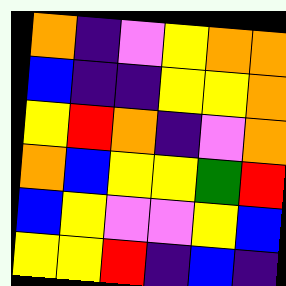[["orange", "indigo", "violet", "yellow", "orange", "orange"], ["blue", "indigo", "indigo", "yellow", "yellow", "orange"], ["yellow", "red", "orange", "indigo", "violet", "orange"], ["orange", "blue", "yellow", "yellow", "green", "red"], ["blue", "yellow", "violet", "violet", "yellow", "blue"], ["yellow", "yellow", "red", "indigo", "blue", "indigo"]]